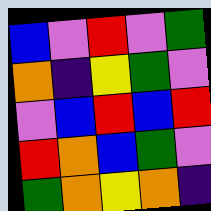[["blue", "violet", "red", "violet", "green"], ["orange", "indigo", "yellow", "green", "violet"], ["violet", "blue", "red", "blue", "red"], ["red", "orange", "blue", "green", "violet"], ["green", "orange", "yellow", "orange", "indigo"]]